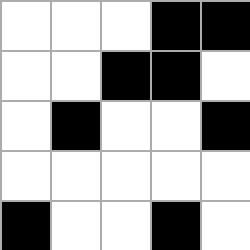[["white", "white", "white", "black", "black"], ["white", "white", "black", "black", "white"], ["white", "black", "white", "white", "black"], ["white", "white", "white", "white", "white"], ["black", "white", "white", "black", "white"]]